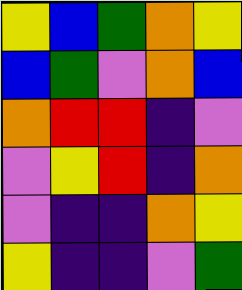[["yellow", "blue", "green", "orange", "yellow"], ["blue", "green", "violet", "orange", "blue"], ["orange", "red", "red", "indigo", "violet"], ["violet", "yellow", "red", "indigo", "orange"], ["violet", "indigo", "indigo", "orange", "yellow"], ["yellow", "indigo", "indigo", "violet", "green"]]